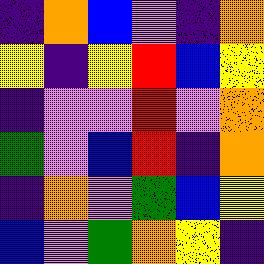[["indigo", "orange", "blue", "violet", "indigo", "orange"], ["yellow", "indigo", "yellow", "red", "blue", "yellow"], ["indigo", "violet", "violet", "red", "violet", "orange"], ["green", "violet", "blue", "red", "indigo", "orange"], ["indigo", "orange", "violet", "green", "blue", "yellow"], ["blue", "violet", "green", "orange", "yellow", "indigo"]]